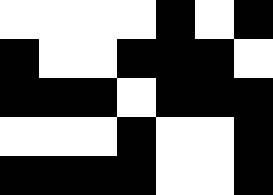[["white", "white", "white", "white", "black", "white", "black"], ["black", "white", "white", "black", "black", "black", "white"], ["black", "black", "black", "white", "black", "black", "black"], ["white", "white", "white", "black", "white", "white", "black"], ["black", "black", "black", "black", "white", "white", "black"]]